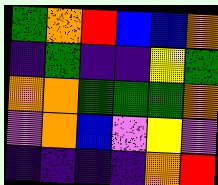[["green", "orange", "red", "blue", "blue", "orange"], ["indigo", "green", "indigo", "indigo", "yellow", "green"], ["orange", "orange", "green", "green", "green", "orange"], ["violet", "orange", "blue", "violet", "yellow", "violet"], ["indigo", "indigo", "indigo", "indigo", "orange", "red"]]